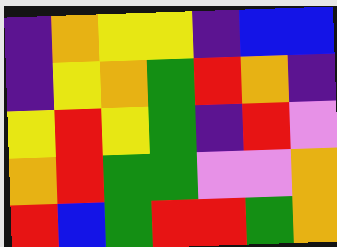[["indigo", "orange", "yellow", "yellow", "indigo", "blue", "blue"], ["indigo", "yellow", "orange", "green", "red", "orange", "indigo"], ["yellow", "red", "yellow", "green", "indigo", "red", "violet"], ["orange", "red", "green", "green", "violet", "violet", "orange"], ["red", "blue", "green", "red", "red", "green", "orange"]]